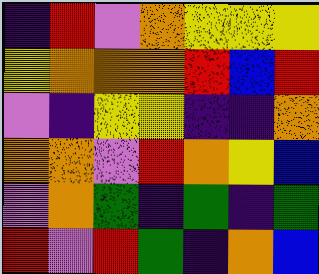[["indigo", "red", "violet", "orange", "yellow", "yellow", "yellow"], ["yellow", "orange", "orange", "orange", "red", "blue", "red"], ["violet", "indigo", "yellow", "yellow", "indigo", "indigo", "orange"], ["orange", "orange", "violet", "red", "orange", "yellow", "blue"], ["violet", "orange", "green", "indigo", "green", "indigo", "green"], ["red", "violet", "red", "green", "indigo", "orange", "blue"]]